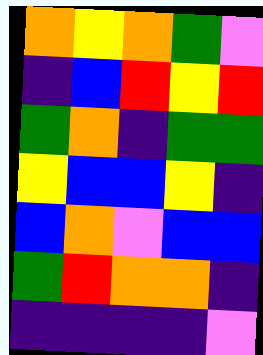[["orange", "yellow", "orange", "green", "violet"], ["indigo", "blue", "red", "yellow", "red"], ["green", "orange", "indigo", "green", "green"], ["yellow", "blue", "blue", "yellow", "indigo"], ["blue", "orange", "violet", "blue", "blue"], ["green", "red", "orange", "orange", "indigo"], ["indigo", "indigo", "indigo", "indigo", "violet"]]